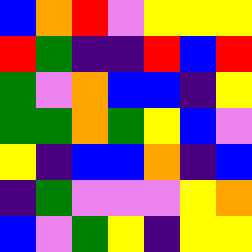[["blue", "orange", "red", "violet", "yellow", "yellow", "yellow"], ["red", "green", "indigo", "indigo", "red", "blue", "red"], ["green", "violet", "orange", "blue", "blue", "indigo", "yellow"], ["green", "green", "orange", "green", "yellow", "blue", "violet"], ["yellow", "indigo", "blue", "blue", "orange", "indigo", "blue"], ["indigo", "green", "violet", "violet", "violet", "yellow", "orange"], ["blue", "violet", "green", "yellow", "indigo", "yellow", "yellow"]]